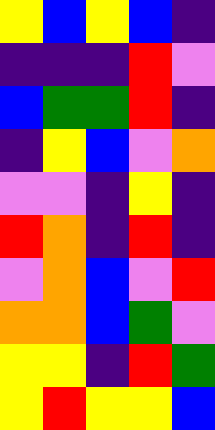[["yellow", "blue", "yellow", "blue", "indigo"], ["indigo", "indigo", "indigo", "red", "violet"], ["blue", "green", "green", "red", "indigo"], ["indigo", "yellow", "blue", "violet", "orange"], ["violet", "violet", "indigo", "yellow", "indigo"], ["red", "orange", "indigo", "red", "indigo"], ["violet", "orange", "blue", "violet", "red"], ["orange", "orange", "blue", "green", "violet"], ["yellow", "yellow", "indigo", "red", "green"], ["yellow", "red", "yellow", "yellow", "blue"]]